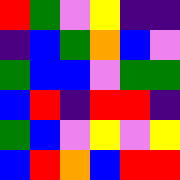[["red", "green", "violet", "yellow", "indigo", "indigo"], ["indigo", "blue", "green", "orange", "blue", "violet"], ["green", "blue", "blue", "violet", "green", "green"], ["blue", "red", "indigo", "red", "red", "indigo"], ["green", "blue", "violet", "yellow", "violet", "yellow"], ["blue", "red", "orange", "blue", "red", "red"]]